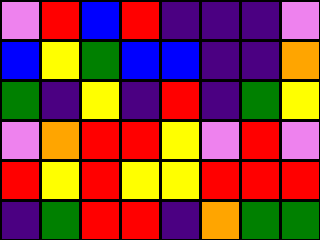[["violet", "red", "blue", "red", "indigo", "indigo", "indigo", "violet"], ["blue", "yellow", "green", "blue", "blue", "indigo", "indigo", "orange"], ["green", "indigo", "yellow", "indigo", "red", "indigo", "green", "yellow"], ["violet", "orange", "red", "red", "yellow", "violet", "red", "violet"], ["red", "yellow", "red", "yellow", "yellow", "red", "red", "red"], ["indigo", "green", "red", "red", "indigo", "orange", "green", "green"]]